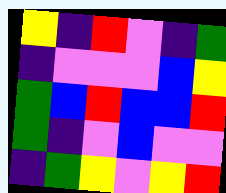[["yellow", "indigo", "red", "violet", "indigo", "green"], ["indigo", "violet", "violet", "violet", "blue", "yellow"], ["green", "blue", "red", "blue", "blue", "red"], ["green", "indigo", "violet", "blue", "violet", "violet"], ["indigo", "green", "yellow", "violet", "yellow", "red"]]